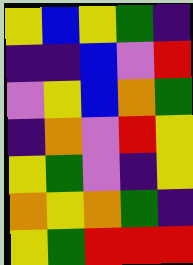[["yellow", "blue", "yellow", "green", "indigo"], ["indigo", "indigo", "blue", "violet", "red"], ["violet", "yellow", "blue", "orange", "green"], ["indigo", "orange", "violet", "red", "yellow"], ["yellow", "green", "violet", "indigo", "yellow"], ["orange", "yellow", "orange", "green", "indigo"], ["yellow", "green", "red", "red", "red"]]